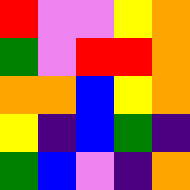[["red", "violet", "violet", "yellow", "orange"], ["green", "violet", "red", "red", "orange"], ["orange", "orange", "blue", "yellow", "orange"], ["yellow", "indigo", "blue", "green", "indigo"], ["green", "blue", "violet", "indigo", "orange"]]